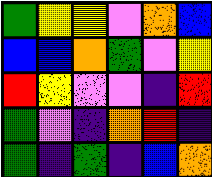[["green", "yellow", "yellow", "violet", "orange", "blue"], ["blue", "blue", "orange", "green", "violet", "yellow"], ["red", "yellow", "violet", "violet", "indigo", "red"], ["green", "violet", "indigo", "orange", "red", "indigo"], ["green", "indigo", "green", "indigo", "blue", "orange"]]